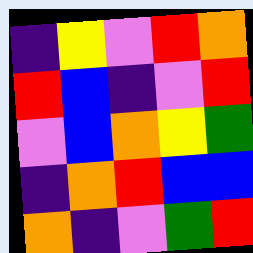[["indigo", "yellow", "violet", "red", "orange"], ["red", "blue", "indigo", "violet", "red"], ["violet", "blue", "orange", "yellow", "green"], ["indigo", "orange", "red", "blue", "blue"], ["orange", "indigo", "violet", "green", "red"]]